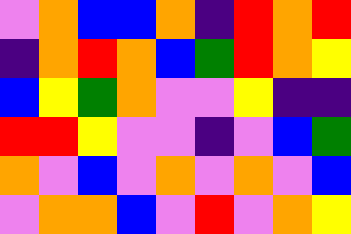[["violet", "orange", "blue", "blue", "orange", "indigo", "red", "orange", "red"], ["indigo", "orange", "red", "orange", "blue", "green", "red", "orange", "yellow"], ["blue", "yellow", "green", "orange", "violet", "violet", "yellow", "indigo", "indigo"], ["red", "red", "yellow", "violet", "violet", "indigo", "violet", "blue", "green"], ["orange", "violet", "blue", "violet", "orange", "violet", "orange", "violet", "blue"], ["violet", "orange", "orange", "blue", "violet", "red", "violet", "orange", "yellow"]]